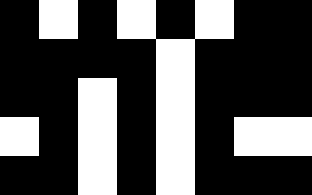[["black", "white", "black", "white", "black", "white", "black", "black"], ["black", "black", "black", "black", "white", "black", "black", "black"], ["black", "black", "white", "black", "white", "black", "black", "black"], ["white", "black", "white", "black", "white", "black", "white", "white"], ["black", "black", "white", "black", "white", "black", "black", "black"]]